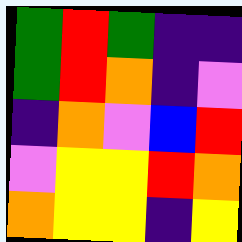[["green", "red", "green", "indigo", "indigo"], ["green", "red", "orange", "indigo", "violet"], ["indigo", "orange", "violet", "blue", "red"], ["violet", "yellow", "yellow", "red", "orange"], ["orange", "yellow", "yellow", "indigo", "yellow"]]